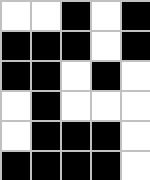[["white", "white", "black", "white", "black"], ["black", "black", "black", "white", "black"], ["black", "black", "white", "black", "white"], ["white", "black", "white", "white", "white"], ["white", "black", "black", "black", "white"], ["black", "black", "black", "black", "white"]]